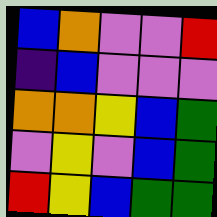[["blue", "orange", "violet", "violet", "red"], ["indigo", "blue", "violet", "violet", "violet"], ["orange", "orange", "yellow", "blue", "green"], ["violet", "yellow", "violet", "blue", "green"], ["red", "yellow", "blue", "green", "green"]]